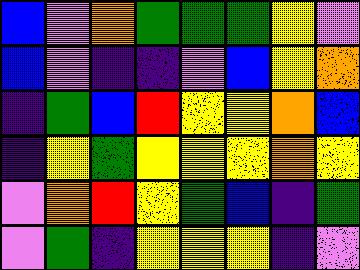[["blue", "violet", "orange", "green", "green", "green", "yellow", "violet"], ["blue", "violet", "indigo", "indigo", "violet", "blue", "yellow", "orange"], ["indigo", "green", "blue", "red", "yellow", "yellow", "orange", "blue"], ["indigo", "yellow", "green", "yellow", "yellow", "yellow", "orange", "yellow"], ["violet", "orange", "red", "yellow", "green", "blue", "indigo", "green"], ["violet", "green", "indigo", "yellow", "yellow", "yellow", "indigo", "violet"]]